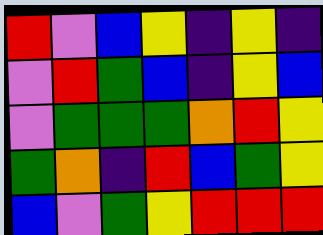[["red", "violet", "blue", "yellow", "indigo", "yellow", "indigo"], ["violet", "red", "green", "blue", "indigo", "yellow", "blue"], ["violet", "green", "green", "green", "orange", "red", "yellow"], ["green", "orange", "indigo", "red", "blue", "green", "yellow"], ["blue", "violet", "green", "yellow", "red", "red", "red"]]